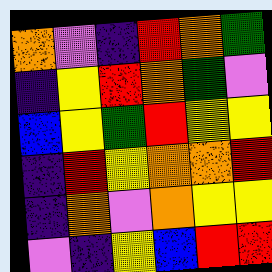[["orange", "violet", "indigo", "red", "orange", "green"], ["indigo", "yellow", "red", "orange", "green", "violet"], ["blue", "yellow", "green", "red", "yellow", "yellow"], ["indigo", "red", "yellow", "orange", "orange", "red"], ["indigo", "orange", "violet", "orange", "yellow", "yellow"], ["violet", "indigo", "yellow", "blue", "red", "red"]]